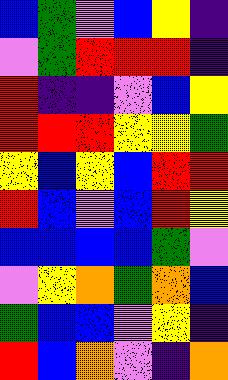[["blue", "green", "violet", "blue", "yellow", "indigo"], ["violet", "green", "red", "red", "red", "indigo"], ["red", "indigo", "indigo", "violet", "blue", "yellow"], ["red", "red", "red", "yellow", "yellow", "green"], ["yellow", "blue", "yellow", "blue", "red", "red"], ["red", "blue", "violet", "blue", "red", "yellow"], ["blue", "blue", "blue", "blue", "green", "violet"], ["violet", "yellow", "orange", "green", "orange", "blue"], ["green", "blue", "blue", "violet", "yellow", "indigo"], ["red", "blue", "orange", "violet", "indigo", "orange"]]